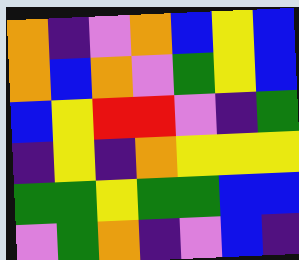[["orange", "indigo", "violet", "orange", "blue", "yellow", "blue"], ["orange", "blue", "orange", "violet", "green", "yellow", "blue"], ["blue", "yellow", "red", "red", "violet", "indigo", "green"], ["indigo", "yellow", "indigo", "orange", "yellow", "yellow", "yellow"], ["green", "green", "yellow", "green", "green", "blue", "blue"], ["violet", "green", "orange", "indigo", "violet", "blue", "indigo"]]